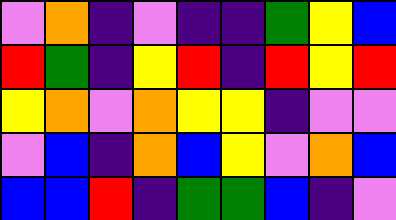[["violet", "orange", "indigo", "violet", "indigo", "indigo", "green", "yellow", "blue"], ["red", "green", "indigo", "yellow", "red", "indigo", "red", "yellow", "red"], ["yellow", "orange", "violet", "orange", "yellow", "yellow", "indigo", "violet", "violet"], ["violet", "blue", "indigo", "orange", "blue", "yellow", "violet", "orange", "blue"], ["blue", "blue", "red", "indigo", "green", "green", "blue", "indigo", "violet"]]